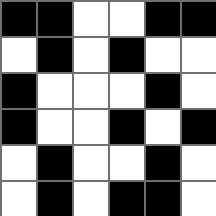[["black", "black", "white", "white", "black", "black"], ["white", "black", "white", "black", "white", "white"], ["black", "white", "white", "white", "black", "white"], ["black", "white", "white", "black", "white", "black"], ["white", "black", "white", "white", "black", "white"], ["white", "black", "white", "black", "black", "white"]]